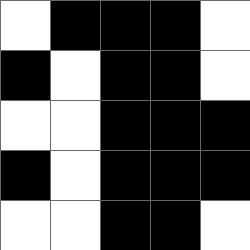[["white", "black", "black", "black", "white"], ["black", "white", "black", "black", "white"], ["white", "white", "black", "black", "black"], ["black", "white", "black", "black", "black"], ["white", "white", "black", "black", "white"]]